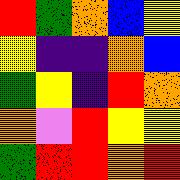[["red", "green", "orange", "blue", "yellow"], ["yellow", "indigo", "indigo", "orange", "blue"], ["green", "yellow", "indigo", "red", "orange"], ["orange", "violet", "red", "yellow", "yellow"], ["green", "red", "red", "orange", "red"]]